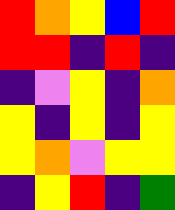[["red", "orange", "yellow", "blue", "red"], ["red", "red", "indigo", "red", "indigo"], ["indigo", "violet", "yellow", "indigo", "orange"], ["yellow", "indigo", "yellow", "indigo", "yellow"], ["yellow", "orange", "violet", "yellow", "yellow"], ["indigo", "yellow", "red", "indigo", "green"]]